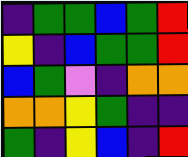[["indigo", "green", "green", "blue", "green", "red"], ["yellow", "indigo", "blue", "green", "green", "red"], ["blue", "green", "violet", "indigo", "orange", "orange"], ["orange", "orange", "yellow", "green", "indigo", "indigo"], ["green", "indigo", "yellow", "blue", "indigo", "red"]]